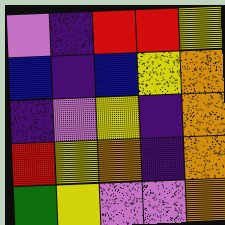[["violet", "indigo", "red", "red", "yellow"], ["blue", "indigo", "blue", "yellow", "orange"], ["indigo", "violet", "yellow", "indigo", "orange"], ["red", "yellow", "orange", "indigo", "orange"], ["green", "yellow", "violet", "violet", "orange"]]